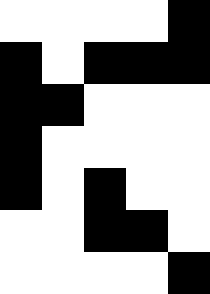[["white", "white", "white", "white", "black"], ["black", "white", "black", "black", "black"], ["black", "black", "white", "white", "white"], ["black", "white", "white", "white", "white"], ["black", "white", "black", "white", "white"], ["white", "white", "black", "black", "white"], ["white", "white", "white", "white", "black"]]